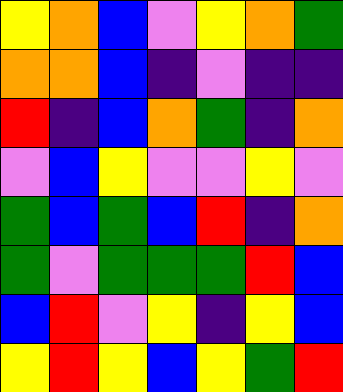[["yellow", "orange", "blue", "violet", "yellow", "orange", "green"], ["orange", "orange", "blue", "indigo", "violet", "indigo", "indigo"], ["red", "indigo", "blue", "orange", "green", "indigo", "orange"], ["violet", "blue", "yellow", "violet", "violet", "yellow", "violet"], ["green", "blue", "green", "blue", "red", "indigo", "orange"], ["green", "violet", "green", "green", "green", "red", "blue"], ["blue", "red", "violet", "yellow", "indigo", "yellow", "blue"], ["yellow", "red", "yellow", "blue", "yellow", "green", "red"]]